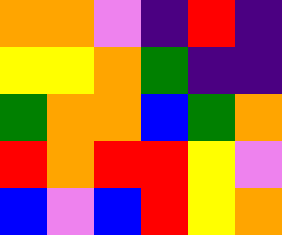[["orange", "orange", "violet", "indigo", "red", "indigo"], ["yellow", "yellow", "orange", "green", "indigo", "indigo"], ["green", "orange", "orange", "blue", "green", "orange"], ["red", "orange", "red", "red", "yellow", "violet"], ["blue", "violet", "blue", "red", "yellow", "orange"]]